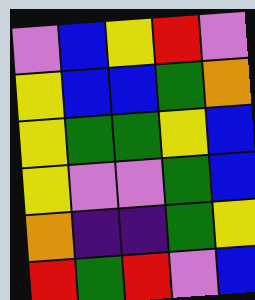[["violet", "blue", "yellow", "red", "violet"], ["yellow", "blue", "blue", "green", "orange"], ["yellow", "green", "green", "yellow", "blue"], ["yellow", "violet", "violet", "green", "blue"], ["orange", "indigo", "indigo", "green", "yellow"], ["red", "green", "red", "violet", "blue"]]